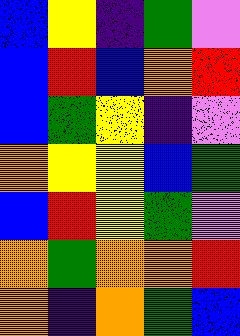[["blue", "yellow", "indigo", "green", "violet"], ["blue", "red", "blue", "orange", "red"], ["blue", "green", "yellow", "indigo", "violet"], ["orange", "yellow", "yellow", "blue", "green"], ["blue", "red", "yellow", "green", "violet"], ["orange", "green", "orange", "orange", "red"], ["orange", "indigo", "orange", "green", "blue"]]